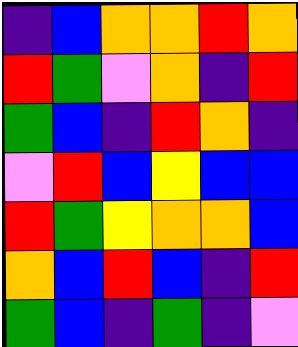[["indigo", "blue", "orange", "orange", "red", "orange"], ["red", "green", "violet", "orange", "indigo", "red"], ["green", "blue", "indigo", "red", "orange", "indigo"], ["violet", "red", "blue", "yellow", "blue", "blue"], ["red", "green", "yellow", "orange", "orange", "blue"], ["orange", "blue", "red", "blue", "indigo", "red"], ["green", "blue", "indigo", "green", "indigo", "violet"]]